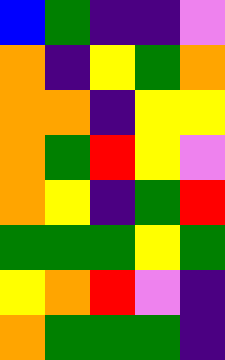[["blue", "green", "indigo", "indigo", "violet"], ["orange", "indigo", "yellow", "green", "orange"], ["orange", "orange", "indigo", "yellow", "yellow"], ["orange", "green", "red", "yellow", "violet"], ["orange", "yellow", "indigo", "green", "red"], ["green", "green", "green", "yellow", "green"], ["yellow", "orange", "red", "violet", "indigo"], ["orange", "green", "green", "green", "indigo"]]